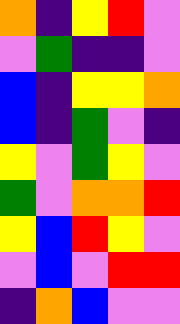[["orange", "indigo", "yellow", "red", "violet"], ["violet", "green", "indigo", "indigo", "violet"], ["blue", "indigo", "yellow", "yellow", "orange"], ["blue", "indigo", "green", "violet", "indigo"], ["yellow", "violet", "green", "yellow", "violet"], ["green", "violet", "orange", "orange", "red"], ["yellow", "blue", "red", "yellow", "violet"], ["violet", "blue", "violet", "red", "red"], ["indigo", "orange", "blue", "violet", "violet"]]